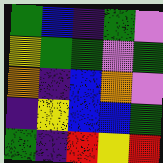[["green", "blue", "indigo", "green", "violet"], ["yellow", "green", "green", "violet", "green"], ["orange", "indigo", "blue", "orange", "violet"], ["indigo", "yellow", "blue", "blue", "green"], ["green", "indigo", "red", "yellow", "red"]]